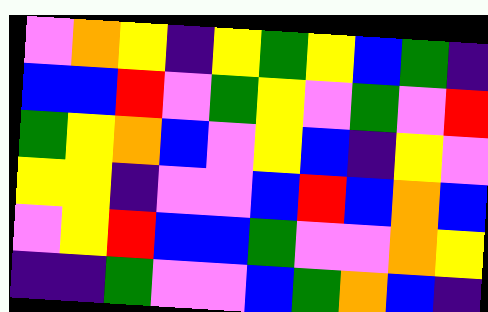[["violet", "orange", "yellow", "indigo", "yellow", "green", "yellow", "blue", "green", "indigo"], ["blue", "blue", "red", "violet", "green", "yellow", "violet", "green", "violet", "red"], ["green", "yellow", "orange", "blue", "violet", "yellow", "blue", "indigo", "yellow", "violet"], ["yellow", "yellow", "indigo", "violet", "violet", "blue", "red", "blue", "orange", "blue"], ["violet", "yellow", "red", "blue", "blue", "green", "violet", "violet", "orange", "yellow"], ["indigo", "indigo", "green", "violet", "violet", "blue", "green", "orange", "blue", "indigo"]]